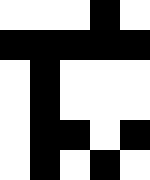[["white", "white", "white", "black", "white"], ["black", "black", "black", "black", "black"], ["white", "black", "white", "white", "white"], ["white", "black", "white", "white", "white"], ["white", "black", "black", "white", "black"], ["white", "black", "white", "black", "white"]]